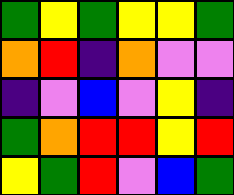[["green", "yellow", "green", "yellow", "yellow", "green"], ["orange", "red", "indigo", "orange", "violet", "violet"], ["indigo", "violet", "blue", "violet", "yellow", "indigo"], ["green", "orange", "red", "red", "yellow", "red"], ["yellow", "green", "red", "violet", "blue", "green"]]